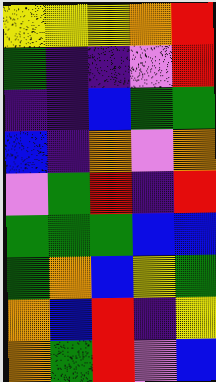[["yellow", "yellow", "yellow", "orange", "red"], ["green", "indigo", "indigo", "violet", "red"], ["indigo", "indigo", "blue", "green", "green"], ["blue", "indigo", "orange", "violet", "orange"], ["violet", "green", "red", "indigo", "red"], ["green", "green", "green", "blue", "blue"], ["green", "orange", "blue", "yellow", "green"], ["orange", "blue", "red", "indigo", "yellow"], ["orange", "green", "red", "violet", "blue"]]